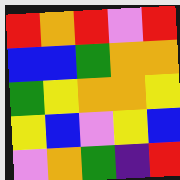[["red", "orange", "red", "violet", "red"], ["blue", "blue", "green", "orange", "orange"], ["green", "yellow", "orange", "orange", "yellow"], ["yellow", "blue", "violet", "yellow", "blue"], ["violet", "orange", "green", "indigo", "red"]]